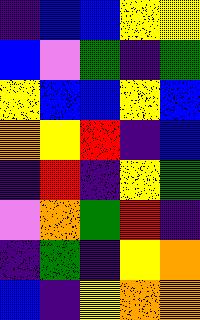[["indigo", "blue", "blue", "yellow", "yellow"], ["blue", "violet", "green", "indigo", "green"], ["yellow", "blue", "blue", "yellow", "blue"], ["orange", "yellow", "red", "indigo", "blue"], ["indigo", "red", "indigo", "yellow", "green"], ["violet", "orange", "green", "red", "indigo"], ["indigo", "green", "indigo", "yellow", "orange"], ["blue", "indigo", "yellow", "orange", "orange"]]